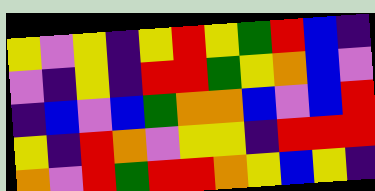[["yellow", "violet", "yellow", "indigo", "yellow", "red", "yellow", "green", "red", "blue", "indigo"], ["violet", "indigo", "yellow", "indigo", "red", "red", "green", "yellow", "orange", "blue", "violet"], ["indigo", "blue", "violet", "blue", "green", "orange", "orange", "blue", "violet", "blue", "red"], ["yellow", "indigo", "red", "orange", "violet", "yellow", "yellow", "indigo", "red", "red", "red"], ["orange", "violet", "red", "green", "red", "red", "orange", "yellow", "blue", "yellow", "indigo"]]